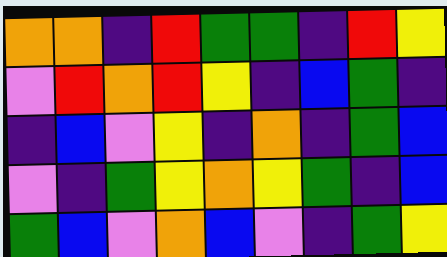[["orange", "orange", "indigo", "red", "green", "green", "indigo", "red", "yellow"], ["violet", "red", "orange", "red", "yellow", "indigo", "blue", "green", "indigo"], ["indigo", "blue", "violet", "yellow", "indigo", "orange", "indigo", "green", "blue"], ["violet", "indigo", "green", "yellow", "orange", "yellow", "green", "indigo", "blue"], ["green", "blue", "violet", "orange", "blue", "violet", "indigo", "green", "yellow"]]